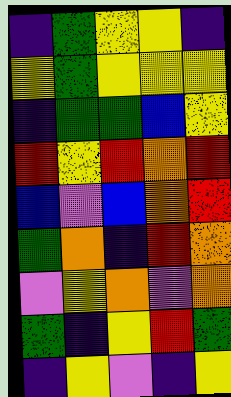[["indigo", "green", "yellow", "yellow", "indigo"], ["yellow", "green", "yellow", "yellow", "yellow"], ["indigo", "green", "green", "blue", "yellow"], ["red", "yellow", "red", "orange", "red"], ["blue", "violet", "blue", "orange", "red"], ["green", "orange", "indigo", "red", "orange"], ["violet", "yellow", "orange", "violet", "orange"], ["green", "indigo", "yellow", "red", "green"], ["indigo", "yellow", "violet", "indigo", "yellow"]]